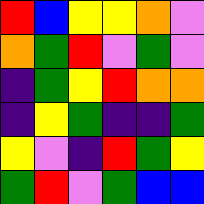[["red", "blue", "yellow", "yellow", "orange", "violet"], ["orange", "green", "red", "violet", "green", "violet"], ["indigo", "green", "yellow", "red", "orange", "orange"], ["indigo", "yellow", "green", "indigo", "indigo", "green"], ["yellow", "violet", "indigo", "red", "green", "yellow"], ["green", "red", "violet", "green", "blue", "blue"]]